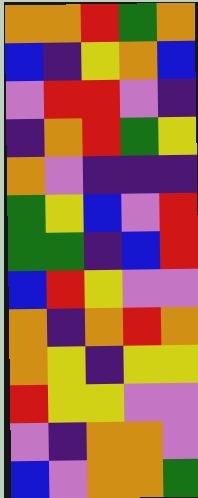[["orange", "orange", "red", "green", "orange"], ["blue", "indigo", "yellow", "orange", "blue"], ["violet", "red", "red", "violet", "indigo"], ["indigo", "orange", "red", "green", "yellow"], ["orange", "violet", "indigo", "indigo", "indigo"], ["green", "yellow", "blue", "violet", "red"], ["green", "green", "indigo", "blue", "red"], ["blue", "red", "yellow", "violet", "violet"], ["orange", "indigo", "orange", "red", "orange"], ["orange", "yellow", "indigo", "yellow", "yellow"], ["red", "yellow", "yellow", "violet", "violet"], ["violet", "indigo", "orange", "orange", "violet"], ["blue", "violet", "orange", "orange", "green"]]